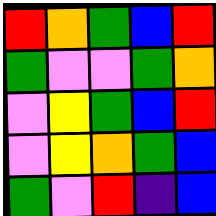[["red", "orange", "green", "blue", "red"], ["green", "violet", "violet", "green", "orange"], ["violet", "yellow", "green", "blue", "red"], ["violet", "yellow", "orange", "green", "blue"], ["green", "violet", "red", "indigo", "blue"]]